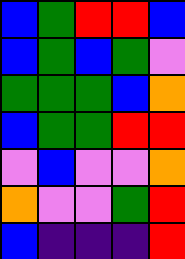[["blue", "green", "red", "red", "blue"], ["blue", "green", "blue", "green", "violet"], ["green", "green", "green", "blue", "orange"], ["blue", "green", "green", "red", "red"], ["violet", "blue", "violet", "violet", "orange"], ["orange", "violet", "violet", "green", "red"], ["blue", "indigo", "indigo", "indigo", "red"]]